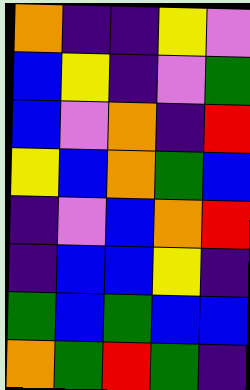[["orange", "indigo", "indigo", "yellow", "violet"], ["blue", "yellow", "indigo", "violet", "green"], ["blue", "violet", "orange", "indigo", "red"], ["yellow", "blue", "orange", "green", "blue"], ["indigo", "violet", "blue", "orange", "red"], ["indigo", "blue", "blue", "yellow", "indigo"], ["green", "blue", "green", "blue", "blue"], ["orange", "green", "red", "green", "indigo"]]